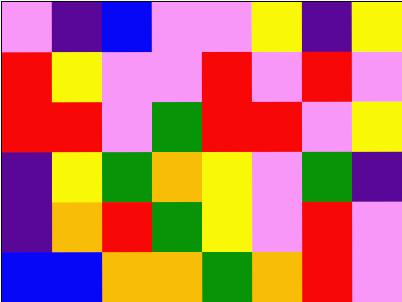[["violet", "indigo", "blue", "violet", "violet", "yellow", "indigo", "yellow"], ["red", "yellow", "violet", "violet", "red", "violet", "red", "violet"], ["red", "red", "violet", "green", "red", "red", "violet", "yellow"], ["indigo", "yellow", "green", "orange", "yellow", "violet", "green", "indigo"], ["indigo", "orange", "red", "green", "yellow", "violet", "red", "violet"], ["blue", "blue", "orange", "orange", "green", "orange", "red", "violet"]]